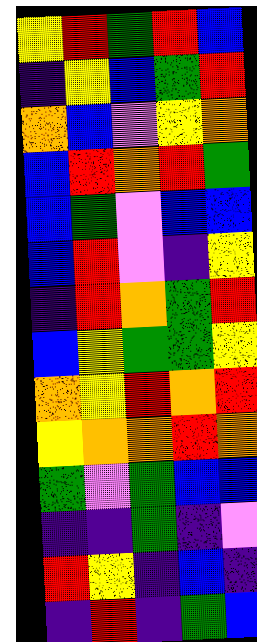[["yellow", "red", "green", "red", "blue"], ["indigo", "yellow", "blue", "green", "red"], ["orange", "blue", "violet", "yellow", "orange"], ["blue", "red", "orange", "red", "green"], ["blue", "green", "violet", "blue", "blue"], ["blue", "red", "violet", "indigo", "yellow"], ["indigo", "red", "orange", "green", "red"], ["blue", "yellow", "green", "green", "yellow"], ["orange", "yellow", "red", "orange", "red"], ["yellow", "orange", "orange", "red", "orange"], ["green", "violet", "green", "blue", "blue"], ["indigo", "indigo", "green", "indigo", "violet"], ["red", "yellow", "indigo", "blue", "indigo"], ["indigo", "red", "indigo", "green", "blue"]]